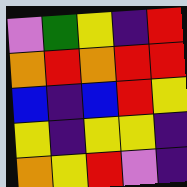[["violet", "green", "yellow", "indigo", "red"], ["orange", "red", "orange", "red", "red"], ["blue", "indigo", "blue", "red", "yellow"], ["yellow", "indigo", "yellow", "yellow", "indigo"], ["orange", "yellow", "red", "violet", "indigo"]]